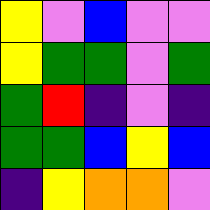[["yellow", "violet", "blue", "violet", "violet"], ["yellow", "green", "green", "violet", "green"], ["green", "red", "indigo", "violet", "indigo"], ["green", "green", "blue", "yellow", "blue"], ["indigo", "yellow", "orange", "orange", "violet"]]